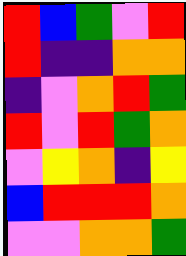[["red", "blue", "green", "violet", "red"], ["red", "indigo", "indigo", "orange", "orange"], ["indigo", "violet", "orange", "red", "green"], ["red", "violet", "red", "green", "orange"], ["violet", "yellow", "orange", "indigo", "yellow"], ["blue", "red", "red", "red", "orange"], ["violet", "violet", "orange", "orange", "green"]]